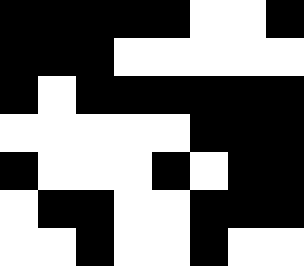[["black", "black", "black", "black", "black", "white", "white", "black"], ["black", "black", "black", "white", "white", "white", "white", "white"], ["black", "white", "black", "black", "black", "black", "black", "black"], ["white", "white", "white", "white", "white", "black", "black", "black"], ["black", "white", "white", "white", "black", "white", "black", "black"], ["white", "black", "black", "white", "white", "black", "black", "black"], ["white", "white", "black", "white", "white", "black", "white", "white"]]